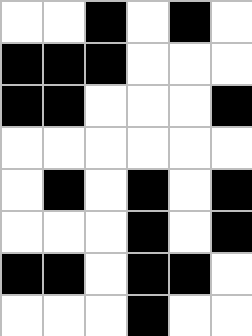[["white", "white", "black", "white", "black", "white"], ["black", "black", "black", "white", "white", "white"], ["black", "black", "white", "white", "white", "black"], ["white", "white", "white", "white", "white", "white"], ["white", "black", "white", "black", "white", "black"], ["white", "white", "white", "black", "white", "black"], ["black", "black", "white", "black", "black", "white"], ["white", "white", "white", "black", "white", "white"]]